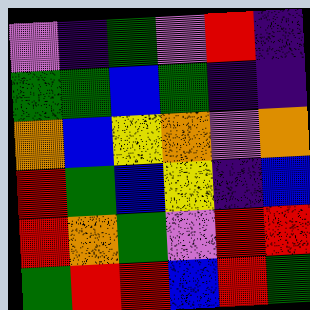[["violet", "indigo", "green", "violet", "red", "indigo"], ["green", "green", "blue", "green", "indigo", "indigo"], ["orange", "blue", "yellow", "orange", "violet", "orange"], ["red", "green", "blue", "yellow", "indigo", "blue"], ["red", "orange", "green", "violet", "red", "red"], ["green", "red", "red", "blue", "red", "green"]]